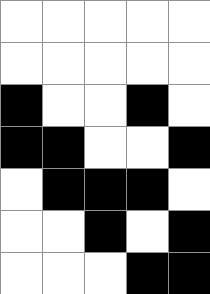[["white", "white", "white", "white", "white"], ["white", "white", "white", "white", "white"], ["black", "white", "white", "black", "white"], ["black", "black", "white", "white", "black"], ["white", "black", "black", "black", "white"], ["white", "white", "black", "white", "black"], ["white", "white", "white", "black", "black"]]